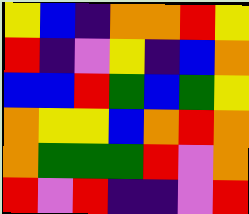[["yellow", "blue", "indigo", "orange", "orange", "red", "yellow"], ["red", "indigo", "violet", "yellow", "indigo", "blue", "orange"], ["blue", "blue", "red", "green", "blue", "green", "yellow"], ["orange", "yellow", "yellow", "blue", "orange", "red", "orange"], ["orange", "green", "green", "green", "red", "violet", "orange"], ["red", "violet", "red", "indigo", "indigo", "violet", "red"]]